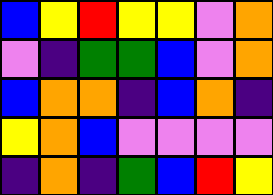[["blue", "yellow", "red", "yellow", "yellow", "violet", "orange"], ["violet", "indigo", "green", "green", "blue", "violet", "orange"], ["blue", "orange", "orange", "indigo", "blue", "orange", "indigo"], ["yellow", "orange", "blue", "violet", "violet", "violet", "violet"], ["indigo", "orange", "indigo", "green", "blue", "red", "yellow"]]